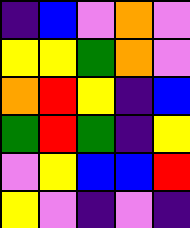[["indigo", "blue", "violet", "orange", "violet"], ["yellow", "yellow", "green", "orange", "violet"], ["orange", "red", "yellow", "indigo", "blue"], ["green", "red", "green", "indigo", "yellow"], ["violet", "yellow", "blue", "blue", "red"], ["yellow", "violet", "indigo", "violet", "indigo"]]